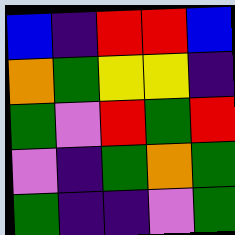[["blue", "indigo", "red", "red", "blue"], ["orange", "green", "yellow", "yellow", "indigo"], ["green", "violet", "red", "green", "red"], ["violet", "indigo", "green", "orange", "green"], ["green", "indigo", "indigo", "violet", "green"]]